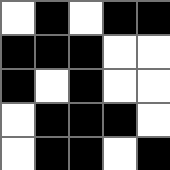[["white", "black", "white", "black", "black"], ["black", "black", "black", "white", "white"], ["black", "white", "black", "white", "white"], ["white", "black", "black", "black", "white"], ["white", "black", "black", "white", "black"]]